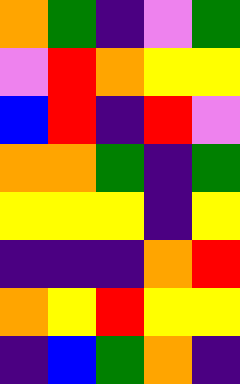[["orange", "green", "indigo", "violet", "green"], ["violet", "red", "orange", "yellow", "yellow"], ["blue", "red", "indigo", "red", "violet"], ["orange", "orange", "green", "indigo", "green"], ["yellow", "yellow", "yellow", "indigo", "yellow"], ["indigo", "indigo", "indigo", "orange", "red"], ["orange", "yellow", "red", "yellow", "yellow"], ["indigo", "blue", "green", "orange", "indigo"]]